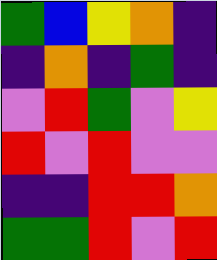[["green", "blue", "yellow", "orange", "indigo"], ["indigo", "orange", "indigo", "green", "indigo"], ["violet", "red", "green", "violet", "yellow"], ["red", "violet", "red", "violet", "violet"], ["indigo", "indigo", "red", "red", "orange"], ["green", "green", "red", "violet", "red"]]